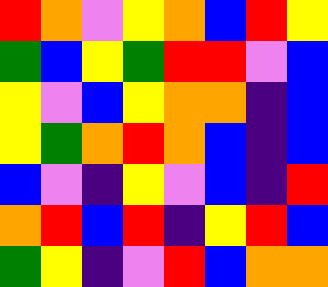[["red", "orange", "violet", "yellow", "orange", "blue", "red", "yellow"], ["green", "blue", "yellow", "green", "red", "red", "violet", "blue"], ["yellow", "violet", "blue", "yellow", "orange", "orange", "indigo", "blue"], ["yellow", "green", "orange", "red", "orange", "blue", "indigo", "blue"], ["blue", "violet", "indigo", "yellow", "violet", "blue", "indigo", "red"], ["orange", "red", "blue", "red", "indigo", "yellow", "red", "blue"], ["green", "yellow", "indigo", "violet", "red", "blue", "orange", "orange"]]